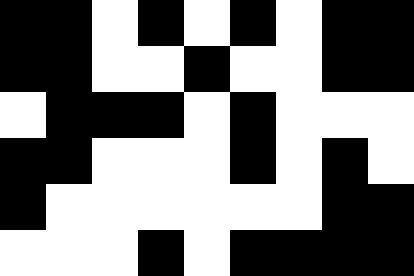[["black", "black", "white", "black", "white", "black", "white", "black", "black"], ["black", "black", "white", "white", "black", "white", "white", "black", "black"], ["white", "black", "black", "black", "white", "black", "white", "white", "white"], ["black", "black", "white", "white", "white", "black", "white", "black", "white"], ["black", "white", "white", "white", "white", "white", "white", "black", "black"], ["white", "white", "white", "black", "white", "black", "black", "black", "black"]]